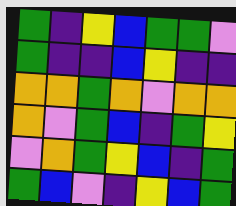[["green", "indigo", "yellow", "blue", "green", "green", "violet"], ["green", "indigo", "indigo", "blue", "yellow", "indigo", "indigo"], ["orange", "orange", "green", "orange", "violet", "orange", "orange"], ["orange", "violet", "green", "blue", "indigo", "green", "yellow"], ["violet", "orange", "green", "yellow", "blue", "indigo", "green"], ["green", "blue", "violet", "indigo", "yellow", "blue", "green"]]